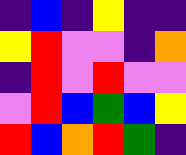[["indigo", "blue", "indigo", "yellow", "indigo", "indigo"], ["yellow", "red", "violet", "violet", "indigo", "orange"], ["indigo", "red", "violet", "red", "violet", "violet"], ["violet", "red", "blue", "green", "blue", "yellow"], ["red", "blue", "orange", "red", "green", "indigo"]]